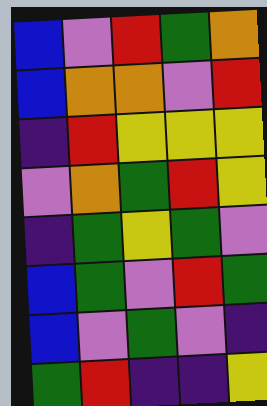[["blue", "violet", "red", "green", "orange"], ["blue", "orange", "orange", "violet", "red"], ["indigo", "red", "yellow", "yellow", "yellow"], ["violet", "orange", "green", "red", "yellow"], ["indigo", "green", "yellow", "green", "violet"], ["blue", "green", "violet", "red", "green"], ["blue", "violet", "green", "violet", "indigo"], ["green", "red", "indigo", "indigo", "yellow"]]